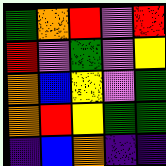[["green", "orange", "red", "violet", "red"], ["red", "violet", "green", "violet", "yellow"], ["orange", "blue", "yellow", "violet", "green"], ["orange", "red", "yellow", "green", "green"], ["indigo", "blue", "orange", "indigo", "indigo"]]